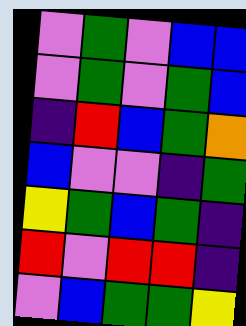[["violet", "green", "violet", "blue", "blue"], ["violet", "green", "violet", "green", "blue"], ["indigo", "red", "blue", "green", "orange"], ["blue", "violet", "violet", "indigo", "green"], ["yellow", "green", "blue", "green", "indigo"], ["red", "violet", "red", "red", "indigo"], ["violet", "blue", "green", "green", "yellow"]]